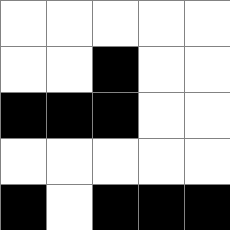[["white", "white", "white", "white", "white"], ["white", "white", "black", "white", "white"], ["black", "black", "black", "white", "white"], ["white", "white", "white", "white", "white"], ["black", "white", "black", "black", "black"]]